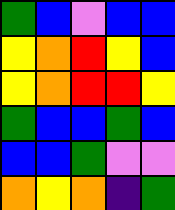[["green", "blue", "violet", "blue", "blue"], ["yellow", "orange", "red", "yellow", "blue"], ["yellow", "orange", "red", "red", "yellow"], ["green", "blue", "blue", "green", "blue"], ["blue", "blue", "green", "violet", "violet"], ["orange", "yellow", "orange", "indigo", "green"]]